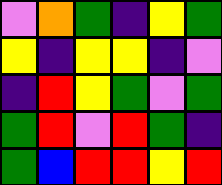[["violet", "orange", "green", "indigo", "yellow", "green"], ["yellow", "indigo", "yellow", "yellow", "indigo", "violet"], ["indigo", "red", "yellow", "green", "violet", "green"], ["green", "red", "violet", "red", "green", "indigo"], ["green", "blue", "red", "red", "yellow", "red"]]